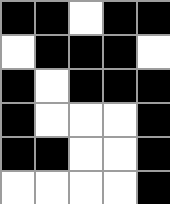[["black", "black", "white", "black", "black"], ["white", "black", "black", "black", "white"], ["black", "white", "black", "black", "black"], ["black", "white", "white", "white", "black"], ["black", "black", "white", "white", "black"], ["white", "white", "white", "white", "black"]]